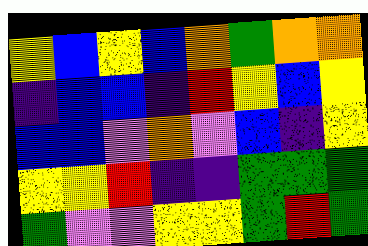[["yellow", "blue", "yellow", "blue", "orange", "green", "orange", "orange"], ["indigo", "blue", "blue", "indigo", "red", "yellow", "blue", "yellow"], ["blue", "blue", "violet", "orange", "violet", "blue", "indigo", "yellow"], ["yellow", "yellow", "red", "indigo", "indigo", "green", "green", "green"], ["green", "violet", "violet", "yellow", "yellow", "green", "red", "green"]]